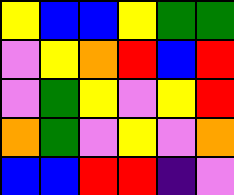[["yellow", "blue", "blue", "yellow", "green", "green"], ["violet", "yellow", "orange", "red", "blue", "red"], ["violet", "green", "yellow", "violet", "yellow", "red"], ["orange", "green", "violet", "yellow", "violet", "orange"], ["blue", "blue", "red", "red", "indigo", "violet"]]